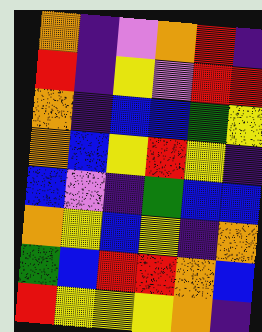[["orange", "indigo", "violet", "orange", "red", "indigo"], ["red", "indigo", "yellow", "violet", "red", "red"], ["orange", "indigo", "blue", "blue", "green", "yellow"], ["orange", "blue", "yellow", "red", "yellow", "indigo"], ["blue", "violet", "indigo", "green", "blue", "blue"], ["orange", "yellow", "blue", "yellow", "indigo", "orange"], ["green", "blue", "red", "red", "orange", "blue"], ["red", "yellow", "yellow", "yellow", "orange", "indigo"]]